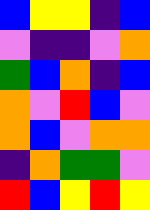[["blue", "yellow", "yellow", "indigo", "blue"], ["violet", "indigo", "indigo", "violet", "orange"], ["green", "blue", "orange", "indigo", "blue"], ["orange", "violet", "red", "blue", "violet"], ["orange", "blue", "violet", "orange", "orange"], ["indigo", "orange", "green", "green", "violet"], ["red", "blue", "yellow", "red", "yellow"]]